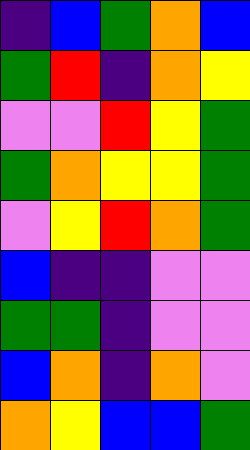[["indigo", "blue", "green", "orange", "blue"], ["green", "red", "indigo", "orange", "yellow"], ["violet", "violet", "red", "yellow", "green"], ["green", "orange", "yellow", "yellow", "green"], ["violet", "yellow", "red", "orange", "green"], ["blue", "indigo", "indigo", "violet", "violet"], ["green", "green", "indigo", "violet", "violet"], ["blue", "orange", "indigo", "orange", "violet"], ["orange", "yellow", "blue", "blue", "green"]]